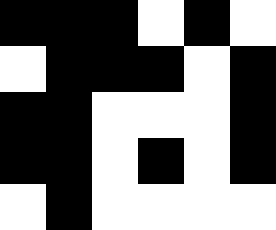[["black", "black", "black", "white", "black", "white"], ["white", "black", "black", "black", "white", "black"], ["black", "black", "white", "white", "white", "black"], ["black", "black", "white", "black", "white", "black"], ["white", "black", "white", "white", "white", "white"]]